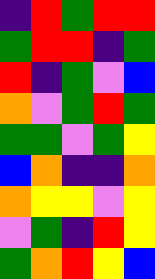[["indigo", "red", "green", "red", "red"], ["green", "red", "red", "indigo", "green"], ["red", "indigo", "green", "violet", "blue"], ["orange", "violet", "green", "red", "green"], ["green", "green", "violet", "green", "yellow"], ["blue", "orange", "indigo", "indigo", "orange"], ["orange", "yellow", "yellow", "violet", "yellow"], ["violet", "green", "indigo", "red", "yellow"], ["green", "orange", "red", "yellow", "blue"]]